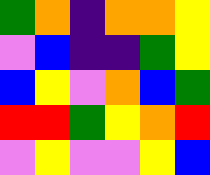[["green", "orange", "indigo", "orange", "orange", "yellow"], ["violet", "blue", "indigo", "indigo", "green", "yellow"], ["blue", "yellow", "violet", "orange", "blue", "green"], ["red", "red", "green", "yellow", "orange", "red"], ["violet", "yellow", "violet", "violet", "yellow", "blue"]]